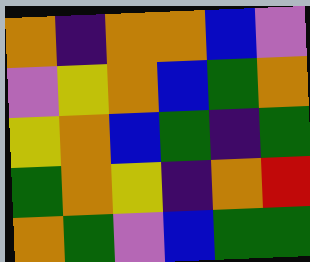[["orange", "indigo", "orange", "orange", "blue", "violet"], ["violet", "yellow", "orange", "blue", "green", "orange"], ["yellow", "orange", "blue", "green", "indigo", "green"], ["green", "orange", "yellow", "indigo", "orange", "red"], ["orange", "green", "violet", "blue", "green", "green"]]